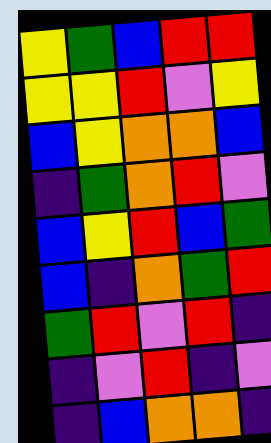[["yellow", "green", "blue", "red", "red"], ["yellow", "yellow", "red", "violet", "yellow"], ["blue", "yellow", "orange", "orange", "blue"], ["indigo", "green", "orange", "red", "violet"], ["blue", "yellow", "red", "blue", "green"], ["blue", "indigo", "orange", "green", "red"], ["green", "red", "violet", "red", "indigo"], ["indigo", "violet", "red", "indigo", "violet"], ["indigo", "blue", "orange", "orange", "indigo"]]